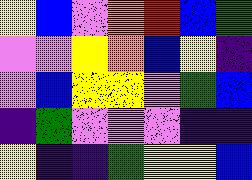[["yellow", "blue", "violet", "orange", "red", "blue", "green"], ["violet", "violet", "yellow", "orange", "blue", "yellow", "indigo"], ["violet", "blue", "yellow", "yellow", "violet", "green", "blue"], ["indigo", "green", "violet", "violet", "violet", "indigo", "indigo"], ["yellow", "indigo", "indigo", "green", "yellow", "yellow", "blue"]]